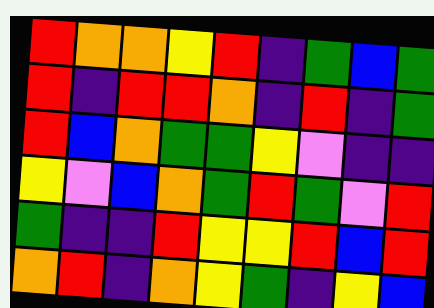[["red", "orange", "orange", "yellow", "red", "indigo", "green", "blue", "green"], ["red", "indigo", "red", "red", "orange", "indigo", "red", "indigo", "green"], ["red", "blue", "orange", "green", "green", "yellow", "violet", "indigo", "indigo"], ["yellow", "violet", "blue", "orange", "green", "red", "green", "violet", "red"], ["green", "indigo", "indigo", "red", "yellow", "yellow", "red", "blue", "red"], ["orange", "red", "indigo", "orange", "yellow", "green", "indigo", "yellow", "blue"]]